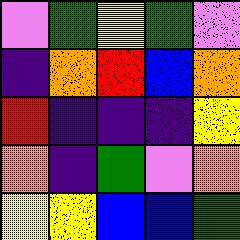[["violet", "green", "yellow", "green", "violet"], ["indigo", "orange", "red", "blue", "orange"], ["red", "indigo", "indigo", "indigo", "yellow"], ["orange", "indigo", "green", "violet", "orange"], ["yellow", "yellow", "blue", "blue", "green"]]